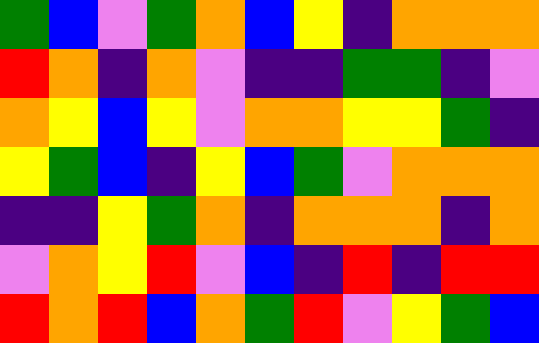[["green", "blue", "violet", "green", "orange", "blue", "yellow", "indigo", "orange", "orange", "orange"], ["red", "orange", "indigo", "orange", "violet", "indigo", "indigo", "green", "green", "indigo", "violet"], ["orange", "yellow", "blue", "yellow", "violet", "orange", "orange", "yellow", "yellow", "green", "indigo"], ["yellow", "green", "blue", "indigo", "yellow", "blue", "green", "violet", "orange", "orange", "orange"], ["indigo", "indigo", "yellow", "green", "orange", "indigo", "orange", "orange", "orange", "indigo", "orange"], ["violet", "orange", "yellow", "red", "violet", "blue", "indigo", "red", "indigo", "red", "red"], ["red", "orange", "red", "blue", "orange", "green", "red", "violet", "yellow", "green", "blue"]]